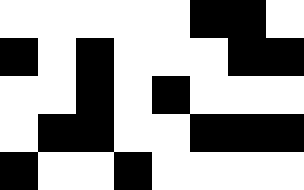[["white", "white", "white", "white", "white", "black", "black", "white"], ["black", "white", "black", "white", "white", "white", "black", "black"], ["white", "white", "black", "white", "black", "white", "white", "white"], ["white", "black", "black", "white", "white", "black", "black", "black"], ["black", "white", "white", "black", "white", "white", "white", "white"]]